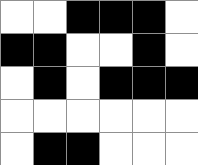[["white", "white", "black", "black", "black", "white"], ["black", "black", "white", "white", "black", "white"], ["white", "black", "white", "black", "black", "black"], ["white", "white", "white", "white", "white", "white"], ["white", "black", "black", "white", "white", "white"]]